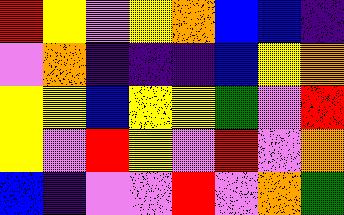[["red", "yellow", "violet", "yellow", "orange", "blue", "blue", "indigo"], ["violet", "orange", "indigo", "indigo", "indigo", "blue", "yellow", "orange"], ["yellow", "yellow", "blue", "yellow", "yellow", "green", "violet", "red"], ["yellow", "violet", "red", "yellow", "violet", "red", "violet", "orange"], ["blue", "indigo", "violet", "violet", "red", "violet", "orange", "green"]]